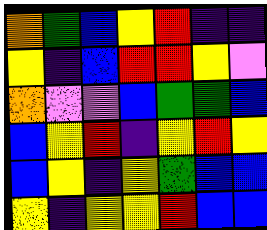[["orange", "green", "blue", "yellow", "red", "indigo", "indigo"], ["yellow", "indigo", "blue", "red", "red", "yellow", "violet"], ["orange", "violet", "violet", "blue", "green", "green", "blue"], ["blue", "yellow", "red", "indigo", "yellow", "red", "yellow"], ["blue", "yellow", "indigo", "yellow", "green", "blue", "blue"], ["yellow", "indigo", "yellow", "yellow", "red", "blue", "blue"]]